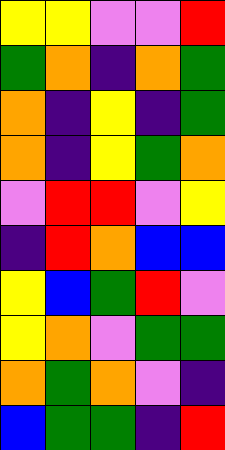[["yellow", "yellow", "violet", "violet", "red"], ["green", "orange", "indigo", "orange", "green"], ["orange", "indigo", "yellow", "indigo", "green"], ["orange", "indigo", "yellow", "green", "orange"], ["violet", "red", "red", "violet", "yellow"], ["indigo", "red", "orange", "blue", "blue"], ["yellow", "blue", "green", "red", "violet"], ["yellow", "orange", "violet", "green", "green"], ["orange", "green", "orange", "violet", "indigo"], ["blue", "green", "green", "indigo", "red"]]